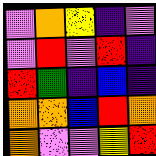[["violet", "orange", "yellow", "indigo", "violet"], ["violet", "red", "violet", "red", "indigo"], ["red", "green", "indigo", "blue", "indigo"], ["orange", "orange", "blue", "red", "orange"], ["orange", "violet", "violet", "yellow", "red"]]